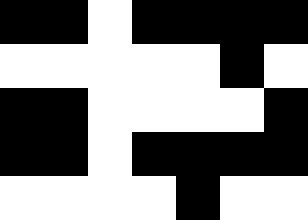[["black", "black", "white", "black", "black", "black", "black"], ["white", "white", "white", "white", "white", "black", "white"], ["black", "black", "white", "white", "white", "white", "black"], ["black", "black", "white", "black", "black", "black", "black"], ["white", "white", "white", "white", "black", "white", "white"]]